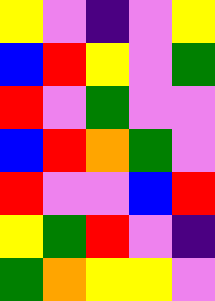[["yellow", "violet", "indigo", "violet", "yellow"], ["blue", "red", "yellow", "violet", "green"], ["red", "violet", "green", "violet", "violet"], ["blue", "red", "orange", "green", "violet"], ["red", "violet", "violet", "blue", "red"], ["yellow", "green", "red", "violet", "indigo"], ["green", "orange", "yellow", "yellow", "violet"]]